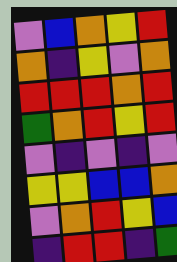[["violet", "blue", "orange", "yellow", "red"], ["orange", "indigo", "yellow", "violet", "orange"], ["red", "red", "red", "orange", "red"], ["green", "orange", "red", "yellow", "red"], ["violet", "indigo", "violet", "indigo", "violet"], ["yellow", "yellow", "blue", "blue", "orange"], ["violet", "orange", "red", "yellow", "blue"], ["indigo", "red", "red", "indigo", "green"]]